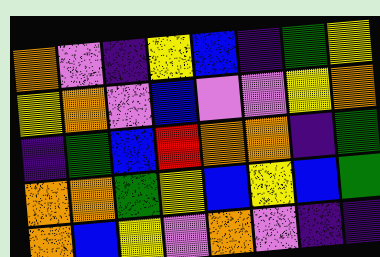[["orange", "violet", "indigo", "yellow", "blue", "indigo", "green", "yellow"], ["yellow", "orange", "violet", "blue", "violet", "violet", "yellow", "orange"], ["indigo", "green", "blue", "red", "orange", "orange", "indigo", "green"], ["orange", "orange", "green", "yellow", "blue", "yellow", "blue", "green"], ["orange", "blue", "yellow", "violet", "orange", "violet", "indigo", "indigo"]]